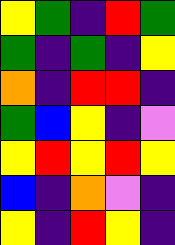[["yellow", "green", "indigo", "red", "green"], ["green", "indigo", "green", "indigo", "yellow"], ["orange", "indigo", "red", "red", "indigo"], ["green", "blue", "yellow", "indigo", "violet"], ["yellow", "red", "yellow", "red", "yellow"], ["blue", "indigo", "orange", "violet", "indigo"], ["yellow", "indigo", "red", "yellow", "indigo"]]